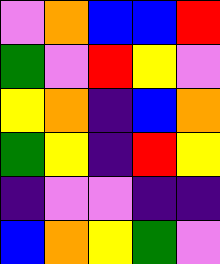[["violet", "orange", "blue", "blue", "red"], ["green", "violet", "red", "yellow", "violet"], ["yellow", "orange", "indigo", "blue", "orange"], ["green", "yellow", "indigo", "red", "yellow"], ["indigo", "violet", "violet", "indigo", "indigo"], ["blue", "orange", "yellow", "green", "violet"]]